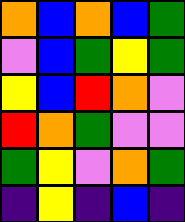[["orange", "blue", "orange", "blue", "green"], ["violet", "blue", "green", "yellow", "green"], ["yellow", "blue", "red", "orange", "violet"], ["red", "orange", "green", "violet", "violet"], ["green", "yellow", "violet", "orange", "green"], ["indigo", "yellow", "indigo", "blue", "indigo"]]